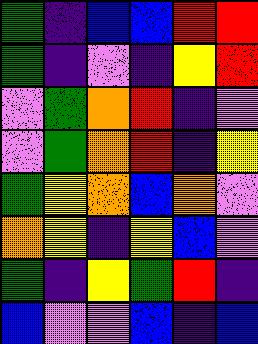[["green", "indigo", "blue", "blue", "red", "red"], ["green", "indigo", "violet", "indigo", "yellow", "red"], ["violet", "green", "orange", "red", "indigo", "violet"], ["violet", "green", "orange", "red", "indigo", "yellow"], ["green", "yellow", "orange", "blue", "orange", "violet"], ["orange", "yellow", "indigo", "yellow", "blue", "violet"], ["green", "indigo", "yellow", "green", "red", "indigo"], ["blue", "violet", "violet", "blue", "indigo", "blue"]]